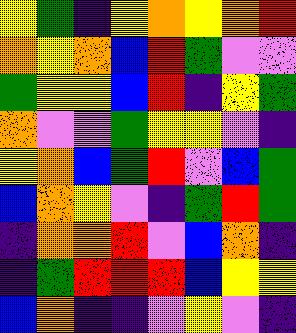[["yellow", "green", "indigo", "yellow", "orange", "yellow", "orange", "red"], ["orange", "yellow", "orange", "blue", "red", "green", "violet", "violet"], ["green", "yellow", "yellow", "blue", "red", "indigo", "yellow", "green"], ["orange", "violet", "violet", "green", "yellow", "yellow", "violet", "indigo"], ["yellow", "orange", "blue", "green", "red", "violet", "blue", "green"], ["blue", "orange", "yellow", "violet", "indigo", "green", "red", "green"], ["indigo", "orange", "orange", "red", "violet", "blue", "orange", "indigo"], ["indigo", "green", "red", "red", "red", "blue", "yellow", "yellow"], ["blue", "orange", "indigo", "indigo", "violet", "yellow", "violet", "indigo"]]